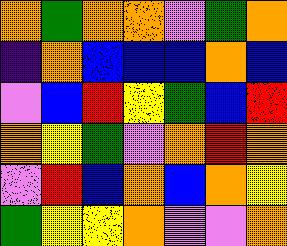[["orange", "green", "orange", "orange", "violet", "green", "orange"], ["indigo", "orange", "blue", "blue", "blue", "orange", "blue"], ["violet", "blue", "red", "yellow", "green", "blue", "red"], ["orange", "yellow", "green", "violet", "orange", "red", "orange"], ["violet", "red", "blue", "orange", "blue", "orange", "yellow"], ["green", "yellow", "yellow", "orange", "violet", "violet", "orange"]]